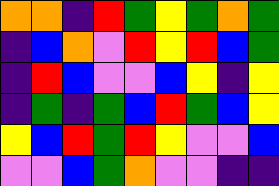[["orange", "orange", "indigo", "red", "green", "yellow", "green", "orange", "green"], ["indigo", "blue", "orange", "violet", "red", "yellow", "red", "blue", "green"], ["indigo", "red", "blue", "violet", "violet", "blue", "yellow", "indigo", "yellow"], ["indigo", "green", "indigo", "green", "blue", "red", "green", "blue", "yellow"], ["yellow", "blue", "red", "green", "red", "yellow", "violet", "violet", "blue"], ["violet", "violet", "blue", "green", "orange", "violet", "violet", "indigo", "indigo"]]